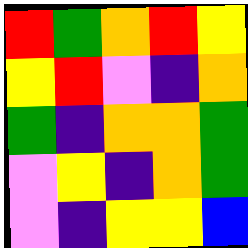[["red", "green", "orange", "red", "yellow"], ["yellow", "red", "violet", "indigo", "orange"], ["green", "indigo", "orange", "orange", "green"], ["violet", "yellow", "indigo", "orange", "green"], ["violet", "indigo", "yellow", "yellow", "blue"]]